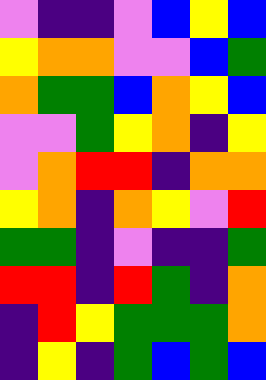[["violet", "indigo", "indigo", "violet", "blue", "yellow", "blue"], ["yellow", "orange", "orange", "violet", "violet", "blue", "green"], ["orange", "green", "green", "blue", "orange", "yellow", "blue"], ["violet", "violet", "green", "yellow", "orange", "indigo", "yellow"], ["violet", "orange", "red", "red", "indigo", "orange", "orange"], ["yellow", "orange", "indigo", "orange", "yellow", "violet", "red"], ["green", "green", "indigo", "violet", "indigo", "indigo", "green"], ["red", "red", "indigo", "red", "green", "indigo", "orange"], ["indigo", "red", "yellow", "green", "green", "green", "orange"], ["indigo", "yellow", "indigo", "green", "blue", "green", "blue"]]